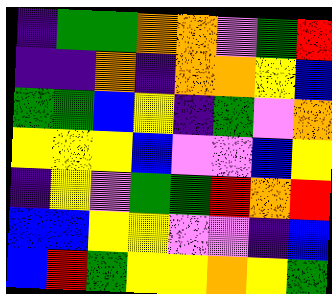[["indigo", "green", "green", "orange", "orange", "violet", "green", "red"], ["indigo", "indigo", "orange", "indigo", "orange", "orange", "yellow", "blue"], ["green", "green", "blue", "yellow", "indigo", "green", "violet", "orange"], ["yellow", "yellow", "yellow", "blue", "violet", "violet", "blue", "yellow"], ["indigo", "yellow", "violet", "green", "green", "red", "orange", "red"], ["blue", "blue", "yellow", "yellow", "violet", "violet", "indigo", "blue"], ["blue", "red", "green", "yellow", "yellow", "orange", "yellow", "green"]]